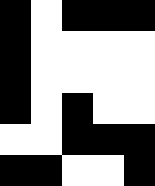[["black", "white", "black", "black", "black"], ["black", "white", "white", "white", "white"], ["black", "white", "white", "white", "white"], ["black", "white", "black", "white", "white"], ["white", "white", "black", "black", "black"], ["black", "black", "white", "white", "black"]]